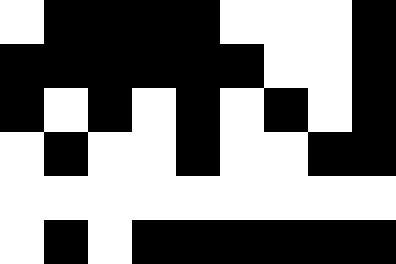[["white", "black", "black", "black", "black", "white", "white", "white", "black"], ["black", "black", "black", "black", "black", "black", "white", "white", "black"], ["black", "white", "black", "white", "black", "white", "black", "white", "black"], ["white", "black", "white", "white", "black", "white", "white", "black", "black"], ["white", "white", "white", "white", "white", "white", "white", "white", "white"], ["white", "black", "white", "black", "black", "black", "black", "black", "black"]]